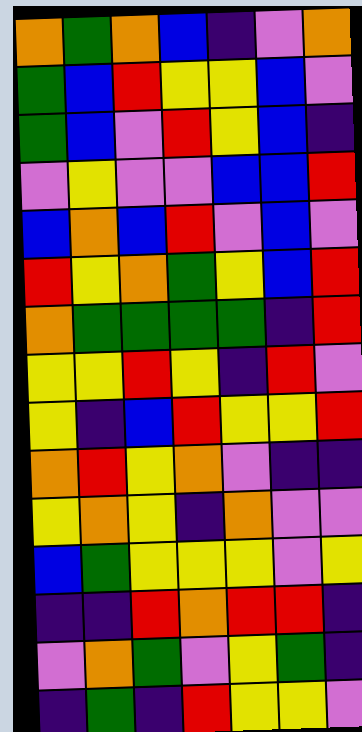[["orange", "green", "orange", "blue", "indigo", "violet", "orange"], ["green", "blue", "red", "yellow", "yellow", "blue", "violet"], ["green", "blue", "violet", "red", "yellow", "blue", "indigo"], ["violet", "yellow", "violet", "violet", "blue", "blue", "red"], ["blue", "orange", "blue", "red", "violet", "blue", "violet"], ["red", "yellow", "orange", "green", "yellow", "blue", "red"], ["orange", "green", "green", "green", "green", "indigo", "red"], ["yellow", "yellow", "red", "yellow", "indigo", "red", "violet"], ["yellow", "indigo", "blue", "red", "yellow", "yellow", "red"], ["orange", "red", "yellow", "orange", "violet", "indigo", "indigo"], ["yellow", "orange", "yellow", "indigo", "orange", "violet", "violet"], ["blue", "green", "yellow", "yellow", "yellow", "violet", "yellow"], ["indigo", "indigo", "red", "orange", "red", "red", "indigo"], ["violet", "orange", "green", "violet", "yellow", "green", "indigo"], ["indigo", "green", "indigo", "red", "yellow", "yellow", "violet"]]